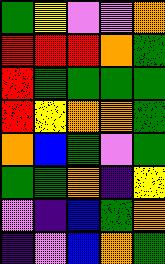[["green", "yellow", "violet", "violet", "orange"], ["red", "red", "red", "orange", "green"], ["red", "green", "green", "green", "green"], ["red", "yellow", "orange", "orange", "green"], ["orange", "blue", "green", "violet", "green"], ["green", "green", "orange", "indigo", "yellow"], ["violet", "indigo", "blue", "green", "orange"], ["indigo", "violet", "blue", "orange", "green"]]